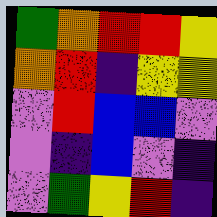[["green", "orange", "red", "red", "yellow"], ["orange", "red", "indigo", "yellow", "yellow"], ["violet", "red", "blue", "blue", "violet"], ["violet", "indigo", "blue", "violet", "indigo"], ["violet", "green", "yellow", "red", "indigo"]]